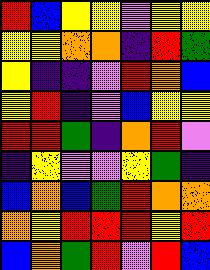[["red", "blue", "yellow", "yellow", "violet", "yellow", "yellow"], ["yellow", "yellow", "orange", "orange", "indigo", "red", "green"], ["yellow", "indigo", "indigo", "violet", "red", "orange", "blue"], ["yellow", "red", "indigo", "violet", "blue", "yellow", "yellow"], ["red", "red", "green", "indigo", "orange", "red", "violet"], ["indigo", "yellow", "violet", "violet", "yellow", "green", "indigo"], ["blue", "orange", "blue", "green", "red", "orange", "orange"], ["orange", "yellow", "red", "red", "red", "yellow", "red"], ["blue", "orange", "green", "red", "violet", "red", "blue"]]